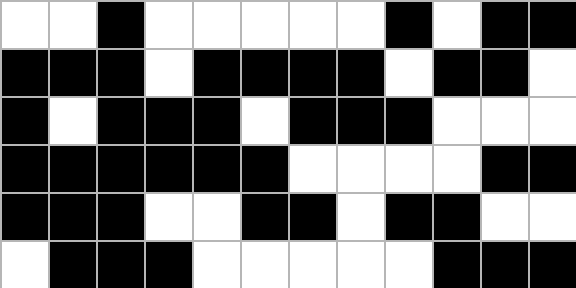[["white", "white", "black", "white", "white", "white", "white", "white", "black", "white", "black", "black"], ["black", "black", "black", "white", "black", "black", "black", "black", "white", "black", "black", "white"], ["black", "white", "black", "black", "black", "white", "black", "black", "black", "white", "white", "white"], ["black", "black", "black", "black", "black", "black", "white", "white", "white", "white", "black", "black"], ["black", "black", "black", "white", "white", "black", "black", "white", "black", "black", "white", "white"], ["white", "black", "black", "black", "white", "white", "white", "white", "white", "black", "black", "black"]]